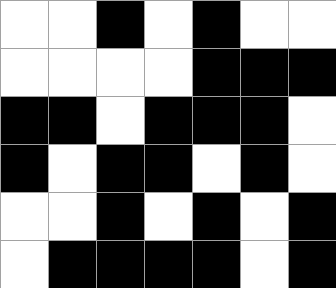[["white", "white", "black", "white", "black", "white", "white"], ["white", "white", "white", "white", "black", "black", "black"], ["black", "black", "white", "black", "black", "black", "white"], ["black", "white", "black", "black", "white", "black", "white"], ["white", "white", "black", "white", "black", "white", "black"], ["white", "black", "black", "black", "black", "white", "black"]]